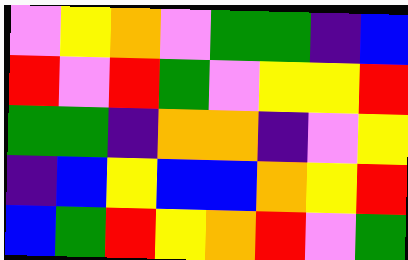[["violet", "yellow", "orange", "violet", "green", "green", "indigo", "blue"], ["red", "violet", "red", "green", "violet", "yellow", "yellow", "red"], ["green", "green", "indigo", "orange", "orange", "indigo", "violet", "yellow"], ["indigo", "blue", "yellow", "blue", "blue", "orange", "yellow", "red"], ["blue", "green", "red", "yellow", "orange", "red", "violet", "green"]]